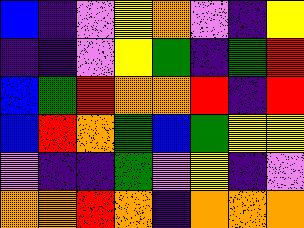[["blue", "indigo", "violet", "yellow", "orange", "violet", "indigo", "yellow"], ["indigo", "indigo", "violet", "yellow", "green", "indigo", "green", "red"], ["blue", "green", "red", "orange", "orange", "red", "indigo", "red"], ["blue", "red", "orange", "green", "blue", "green", "yellow", "yellow"], ["violet", "indigo", "indigo", "green", "violet", "yellow", "indigo", "violet"], ["orange", "orange", "red", "orange", "indigo", "orange", "orange", "orange"]]